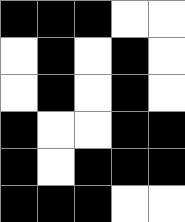[["black", "black", "black", "white", "white"], ["white", "black", "white", "black", "white"], ["white", "black", "white", "black", "white"], ["black", "white", "white", "black", "black"], ["black", "white", "black", "black", "black"], ["black", "black", "black", "white", "white"]]